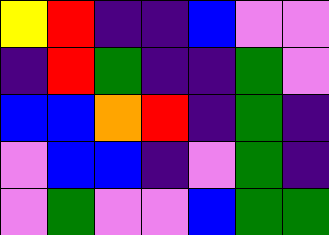[["yellow", "red", "indigo", "indigo", "blue", "violet", "violet"], ["indigo", "red", "green", "indigo", "indigo", "green", "violet"], ["blue", "blue", "orange", "red", "indigo", "green", "indigo"], ["violet", "blue", "blue", "indigo", "violet", "green", "indigo"], ["violet", "green", "violet", "violet", "blue", "green", "green"]]